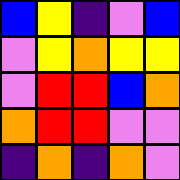[["blue", "yellow", "indigo", "violet", "blue"], ["violet", "yellow", "orange", "yellow", "yellow"], ["violet", "red", "red", "blue", "orange"], ["orange", "red", "red", "violet", "violet"], ["indigo", "orange", "indigo", "orange", "violet"]]